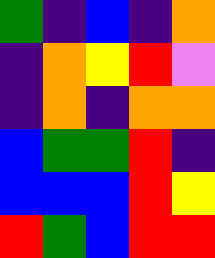[["green", "indigo", "blue", "indigo", "orange"], ["indigo", "orange", "yellow", "red", "violet"], ["indigo", "orange", "indigo", "orange", "orange"], ["blue", "green", "green", "red", "indigo"], ["blue", "blue", "blue", "red", "yellow"], ["red", "green", "blue", "red", "red"]]